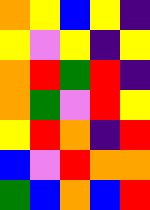[["orange", "yellow", "blue", "yellow", "indigo"], ["yellow", "violet", "yellow", "indigo", "yellow"], ["orange", "red", "green", "red", "indigo"], ["orange", "green", "violet", "red", "yellow"], ["yellow", "red", "orange", "indigo", "red"], ["blue", "violet", "red", "orange", "orange"], ["green", "blue", "orange", "blue", "red"]]